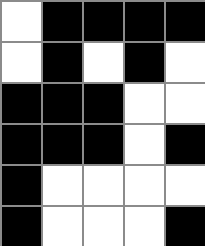[["white", "black", "black", "black", "black"], ["white", "black", "white", "black", "white"], ["black", "black", "black", "white", "white"], ["black", "black", "black", "white", "black"], ["black", "white", "white", "white", "white"], ["black", "white", "white", "white", "black"]]